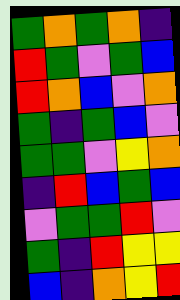[["green", "orange", "green", "orange", "indigo"], ["red", "green", "violet", "green", "blue"], ["red", "orange", "blue", "violet", "orange"], ["green", "indigo", "green", "blue", "violet"], ["green", "green", "violet", "yellow", "orange"], ["indigo", "red", "blue", "green", "blue"], ["violet", "green", "green", "red", "violet"], ["green", "indigo", "red", "yellow", "yellow"], ["blue", "indigo", "orange", "yellow", "red"]]